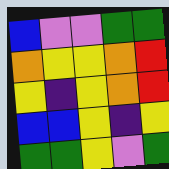[["blue", "violet", "violet", "green", "green"], ["orange", "yellow", "yellow", "orange", "red"], ["yellow", "indigo", "yellow", "orange", "red"], ["blue", "blue", "yellow", "indigo", "yellow"], ["green", "green", "yellow", "violet", "green"]]